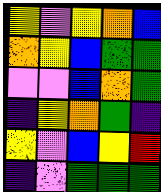[["yellow", "violet", "yellow", "orange", "blue"], ["orange", "yellow", "blue", "green", "green"], ["violet", "violet", "blue", "orange", "green"], ["indigo", "yellow", "orange", "green", "indigo"], ["yellow", "violet", "blue", "yellow", "red"], ["indigo", "violet", "green", "green", "green"]]